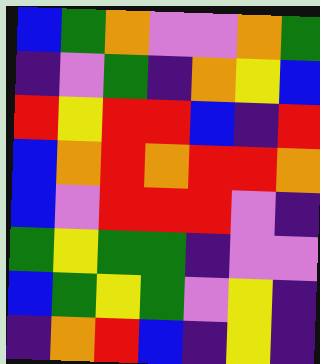[["blue", "green", "orange", "violet", "violet", "orange", "green"], ["indigo", "violet", "green", "indigo", "orange", "yellow", "blue"], ["red", "yellow", "red", "red", "blue", "indigo", "red"], ["blue", "orange", "red", "orange", "red", "red", "orange"], ["blue", "violet", "red", "red", "red", "violet", "indigo"], ["green", "yellow", "green", "green", "indigo", "violet", "violet"], ["blue", "green", "yellow", "green", "violet", "yellow", "indigo"], ["indigo", "orange", "red", "blue", "indigo", "yellow", "indigo"]]